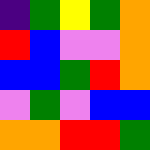[["indigo", "green", "yellow", "green", "orange"], ["red", "blue", "violet", "violet", "orange"], ["blue", "blue", "green", "red", "orange"], ["violet", "green", "violet", "blue", "blue"], ["orange", "orange", "red", "red", "green"]]